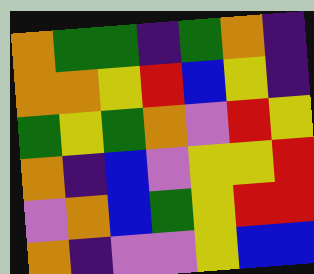[["orange", "green", "green", "indigo", "green", "orange", "indigo"], ["orange", "orange", "yellow", "red", "blue", "yellow", "indigo"], ["green", "yellow", "green", "orange", "violet", "red", "yellow"], ["orange", "indigo", "blue", "violet", "yellow", "yellow", "red"], ["violet", "orange", "blue", "green", "yellow", "red", "red"], ["orange", "indigo", "violet", "violet", "yellow", "blue", "blue"]]